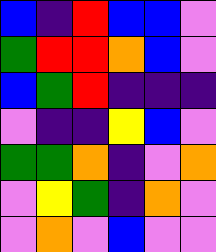[["blue", "indigo", "red", "blue", "blue", "violet"], ["green", "red", "red", "orange", "blue", "violet"], ["blue", "green", "red", "indigo", "indigo", "indigo"], ["violet", "indigo", "indigo", "yellow", "blue", "violet"], ["green", "green", "orange", "indigo", "violet", "orange"], ["violet", "yellow", "green", "indigo", "orange", "violet"], ["violet", "orange", "violet", "blue", "violet", "violet"]]